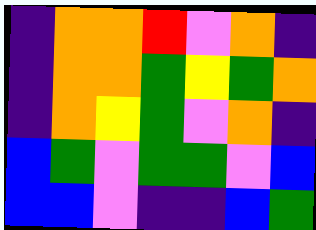[["indigo", "orange", "orange", "red", "violet", "orange", "indigo"], ["indigo", "orange", "orange", "green", "yellow", "green", "orange"], ["indigo", "orange", "yellow", "green", "violet", "orange", "indigo"], ["blue", "green", "violet", "green", "green", "violet", "blue"], ["blue", "blue", "violet", "indigo", "indigo", "blue", "green"]]